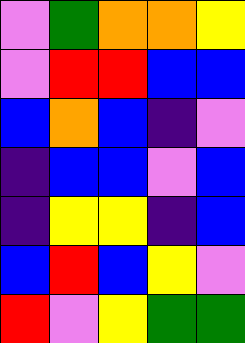[["violet", "green", "orange", "orange", "yellow"], ["violet", "red", "red", "blue", "blue"], ["blue", "orange", "blue", "indigo", "violet"], ["indigo", "blue", "blue", "violet", "blue"], ["indigo", "yellow", "yellow", "indigo", "blue"], ["blue", "red", "blue", "yellow", "violet"], ["red", "violet", "yellow", "green", "green"]]